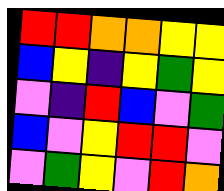[["red", "red", "orange", "orange", "yellow", "yellow"], ["blue", "yellow", "indigo", "yellow", "green", "yellow"], ["violet", "indigo", "red", "blue", "violet", "green"], ["blue", "violet", "yellow", "red", "red", "violet"], ["violet", "green", "yellow", "violet", "red", "orange"]]